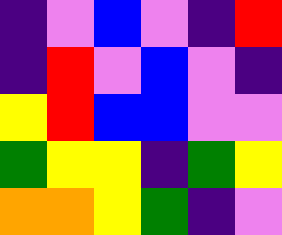[["indigo", "violet", "blue", "violet", "indigo", "red"], ["indigo", "red", "violet", "blue", "violet", "indigo"], ["yellow", "red", "blue", "blue", "violet", "violet"], ["green", "yellow", "yellow", "indigo", "green", "yellow"], ["orange", "orange", "yellow", "green", "indigo", "violet"]]